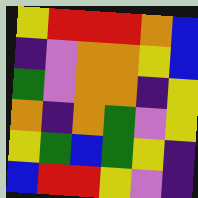[["yellow", "red", "red", "red", "orange", "blue"], ["indigo", "violet", "orange", "orange", "yellow", "blue"], ["green", "violet", "orange", "orange", "indigo", "yellow"], ["orange", "indigo", "orange", "green", "violet", "yellow"], ["yellow", "green", "blue", "green", "yellow", "indigo"], ["blue", "red", "red", "yellow", "violet", "indigo"]]